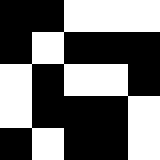[["black", "black", "white", "white", "white"], ["black", "white", "black", "black", "black"], ["white", "black", "white", "white", "black"], ["white", "black", "black", "black", "white"], ["black", "white", "black", "black", "white"]]